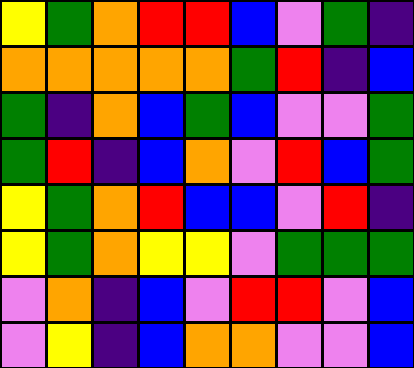[["yellow", "green", "orange", "red", "red", "blue", "violet", "green", "indigo"], ["orange", "orange", "orange", "orange", "orange", "green", "red", "indigo", "blue"], ["green", "indigo", "orange", "blue", "green", "blue", "violet", "violet", "green"], ["green", "red", "indigo", "blue", "orange", "violet", "red", "blue", "green"], ["yellow", "green", "orange", "red", "blue", "blue", "violet", "red", "indigo"], ["yellow", "green", "orange", "yellow", "yellow", "violet", "green", "green", "green"], ["violet", "orange", "indigo", "blue", "violet", "red", "red", "violet", "blue"], ["violet", "yellow", "indigo", "blue", "orange", "orange", "violet", "violet", "blue"]]